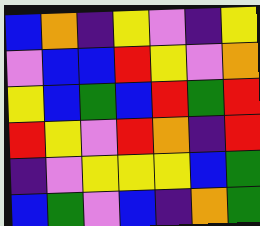[["blue", "orange", "indigo", "yellow", "violet", "indigo", "yellow"], ["violet", "blue", "blue", "red", "yellow", "violet", "orange"], ["yellow", "blue", "green", "blue", "red", "green", "red"], ["red", "yellow", "violet", "red", "orange", "indigo", "red"], ["indigo", "violet", "yellow", "yellow", "yellow", "blue", "green"], ["blue", "green", "violet", "blue", "indigo", "orange", "green"]]